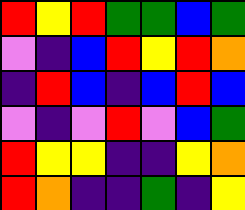[["red", "yellow", "red", "green", "green", "blue", "green"], ["violet", "indigo", "blue", "red", "yellow", "red", "orange"], ["indigo", "red", "blue", "indigo", "blue", "red", "blue"], ["violet", "indigo", "violet", "red", "violet", "blue", "green"], ["red", "yellow", "yellow", "indigo", "indigo", "yellow", "orange"], ["red", "orange", "indigo", "indigo", "green", "indigo", "yellow"]]